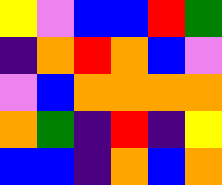[["yellow", "violet", "blue", "blue", "red", "green"], ["indigo", "orange", "red", "orange", "blue", "violet"], ["violet", "blue", "orange", "orange", "orange", "orange"], ["orange", "green", "indigo", "red", "indigo", "yellow"], ["blue", "blue", "indigo", "orange", "blue", "orange"]]